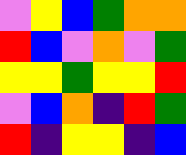[["violet", "yellow", "blue", "green", "orange", "orange"], ["red", "blue", "violet", "orange", "violet", "green"], ["yellow", "yellow", "green", "yellow", "yellow", "red"], ["violet", "blue", "orange", "indigo", "red", "green"], ["red", "indigo", "yellow", "yellow", "indigo", "blue"]]